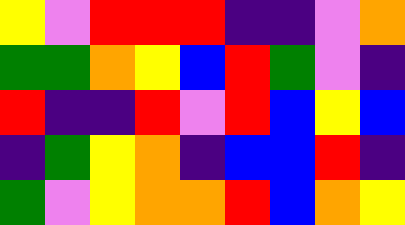[["yellow", "violet", "red", "red", "red", "indigo", "indigo", "violet", "orange"], ["green", "green", "orange", "yellow", "blue", "red", "green", "violet", "indigo"], ["red", "indigo", "indigo", "red", "violet", "red", "blue", "yellow", "blue"], ["indigo", "green", "yellow", "orange", "indigo", "blue", "blue", "red", "indigo"], ["green", "violet", "yellow", "orange", "orange", "red", "blue", "orange", "yellow"]]